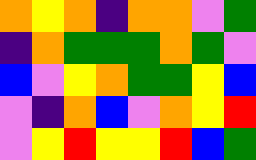[["orange", "yellow", "orange", "indigo", "orange", "orange", "violet", "green"], ["indigo", "orange", "green", "green", "green", "orange", "green", "violet"], ["blue", "violet", "yellow", "orange", "green", "green", "yellow", "blue"], ["violet", "indigo", "orange", "blue", "violet", "orange", "yellow", "red"], ["violet", "yellow", "red", "yellow", "yellow", "red", "blue", "green"]]